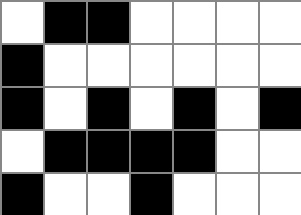[["white", "black", "black", "white", "white", "white", "white"], ["black", "white", "white", "white", "white", "white", "white"], ["black", "white", "black", "white", "black", "white", "black"], ["white", "black", "black", "black", "black", "white", "white"], ["black", "white", "white", "black", "white", "white", "white"]]